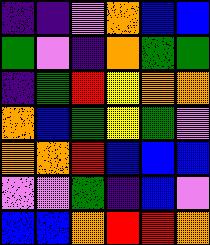[["indigo", "indigo", "violet", "orange", "blue", "blue"], ["green", "violet", "indigo", "orange", "green", "green"], ["indigo", "green", "red", "yellow", "orange", "orange"], ["orange", "blue", "green", "yellow", "green", "violet"], ["orange", "orange", "red", "blue", "blue", "blue"], ["violet", "violet", "green", "indigo", "blue", "violet"], ["blue", "blue", "orange", "red", "red", "orange"]]